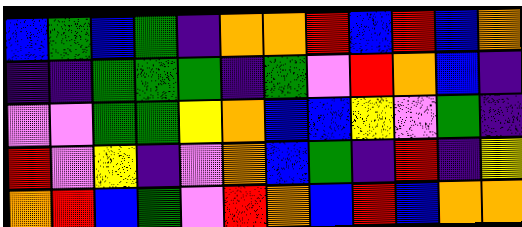[["blue", "green", "blue", "green", "indigo", "orange", "orange", "red", "blue", "red", "blue", "orange"], ["indigo", "indigo", "green", "green", "green", "indigo", "green", "violet", "red", "orange", "blue", "indigo"], ["violet", "violet", "green", "green", "yellow", "orange", "blue", "blue", "yellow", "violet", "green", "indigo"], ["red", "violet", "yellow", "indigo", "violet", "orange", "blue", "green", "indigo", "red", "indigo", "yellow"], ["orange", "red", "blue", "green", "violet", "red", "orange", "blue", "red", "blue", "orange", "orange"]]